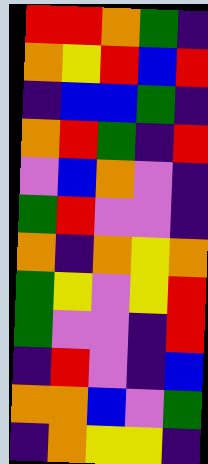[["red", "red", "orange", "green", "indigo"], ["orange", "yellow", "red", "blue", "red"], ["indigo", "blue", "blue", "green", "indigo"], ["orange", "red", "green", "indigo", "red"], ["violet", "blue", "orange", "violet", "indigo"], ["green", "red", "violet", "violet", "indigo"], ["orange", "indigo", "orange", "yellow", "orange"], ["green", "yellow", "violet", "yellow", "red"], ["green", "violet", "violet", "indigo", "red"], ["indigo", "red", "violet", "indigo", "blue"], ["orange", "orange", "blue", "violet", "green"], ["indigo", "orange", "yellow", "yellow", "indigo"]]